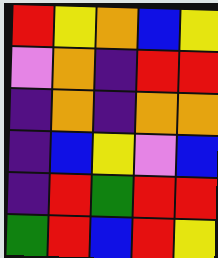[["red", "yellow", "orange", "blue", "yellow"], ["violet", "orange", "indigo", "red", "red"], ["indigo", "orange", "indigo", "orange", "orange"], ["indigo", "blue", "yellow", "violet", "blue"], ["indigo", "red", "green", "red", "red"], ["green", "red", "blue", "red", "yellow"]]